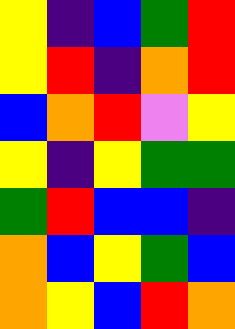[["yellow", "indigo", "blue", "green", "red"], ["yellow", "red", "indigo", "orange", "red"], ["blue", "orange", "red", "violet", "yellow"], ["yellow", "indigo", "yellow", "green", "green"], ["green", "red", "blue", "blue", "indigo"], ["orange", "blue", "yellow", "green", "blue"], ["orange", "yellow", "blue", "red", "orange"]]